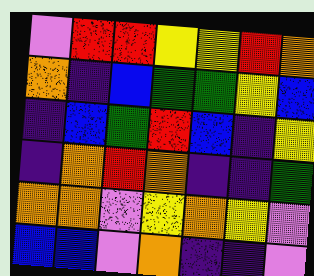[["violet", "red", "red", "yellow", "yellow", "red", "orange"], ["orange", "indigo", "blue", "green", "green", "yellow", "blue"], ["indigo", "blue", "green", "red", "blue", "indigo", "yellow"], ["indigo", "orange", "red", "orange", "indigo", "indigo", "green"], ["orange", "orange", "violet", "yellow", "orange", "yellow", "violet"], ["blue", "blue", "violet", "orange", "indigo", "indigo", "violet"]]